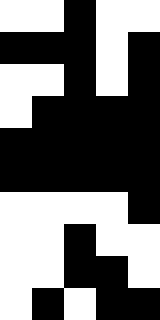[["white", "white", "black", "white", "white"], ["black", "black", "black", "white", "black"], ["white", "white", "black", "white", "black"], ["white", "black", "black", "black", "black"], ["black", "black", "black", "black", "black"], ["black", "black", "black", "black", "black"], ["white", "white", "white", "white", "black"], ["white", "white", "black", "white", "white"], ["white", "white", "black", "black", "white"], ["white", "black", "white", "black", "black"]]